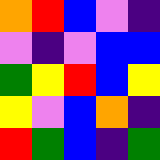[["orange", "red", "blue", "violet", "indigo"], ["violet", "indigo", "violet", "blue", "blue"], ["green", "yellow", "red", "blue", "yellow"], ["yellow", "violet", "blue", "orange", "indigo"], ["red", "green", "blue", "indigo", "green"]]